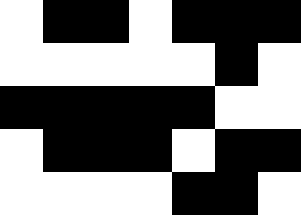[["white", "black", "black", "white", "black", "black", "black"], ["white", "white", "white", "white", "white", "black", "white"], ["black", "black", "black", "black", "black", "white", "white"], ["white", "black", "black", "black", "white", "black", "black"], ["white", "white", "white", "white", "black", "black", "white"]]